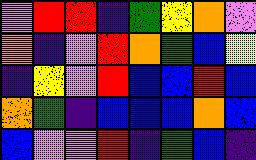[["violet", "red", "red", "indigo", "green", "yellow", "orange", "violet"], ["orange", "indigo", "violet", "red", "orange", "green", "blue", "yellow"], ["indigo", "yellow", "violet", "red", "blue", "blue", "red", "blue"], ["orange", "green", "indigo", "blue", "blue", "blue", "orange", "blue"], ["blue", "violet", "violet", "red", "indigo", "green", "blue", "indigo"]]